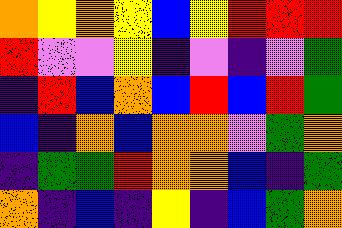[["orange", "yellow", "orange", "yellow", "blue", "yellow", "red", "red", "red"], ["red", "violet", "violet", "yellow", "indigo", "violet", "indigo", "violet", "green"], ["indigo", "red", "blue", "orange", "blue", "red", "blue", "red", "green"], ["blue", "indigo", "orange", "blue", "orange", "orange", "violet", "green", "orange"], ["indigo", "green", "green", "red", "orange", "orange", "blue", "indigo", "green"], ["orange", "indigo", "blue", "indigo", "yellow", "indigo", "blue", "green", "orange"]]